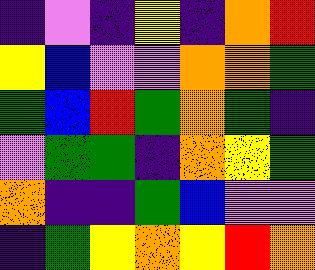[["indigo", "violet", "indigo", "yellow", "indigo", "orange", "red"], ["yellow", "blue", "violet", "violet", "orange", "orange", "green"], ["green", "blue", "red", "green", "orange", "green", "indigo"], ["violet", "green", "green", "indigo", "orange", "yellow", "green"], ["orange", "indigo", "indigo", "green", "blue", "violet", "violet"], ["indigo", "green", "yellow", "orange", "yellow", "red", "orange"]]